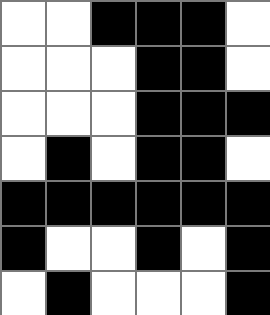[["white", "white", "black", "black", "black", "white"], ["white", "white", "white", "black", "black", "white"], ["white", "white", "white", "black", "black", "black"], ["white", "black", "white", "black", "black", "white"], ["black", "black", "black", "black", "black", "black"], ["black", "white", "white", "black", "white", "black"], ["white", "black", "white", "white", "white", "black"]]